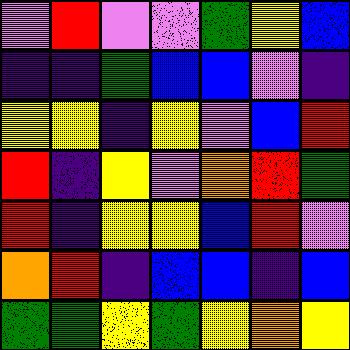[["violet", "red", "violet", "violet", "green", "yellow", "blue"], ["indigo", "indigo", "green", "blue", "blue", "violet", "indigo"], ["yellow", "yellow", "indigo", "yellow", "violet", "blue", "red"], ["red", "indigo", "yellow", "violet", "orange", "red", "green"], ["red", "indigo", "yellow", "yellow", "blue", "red", "violet"], ["orange", "red", "indigo", "blue", "blue", "indigo", "blue"], ["green", "green", "yellow", "green", "yellow", "orange", "yellow"]]